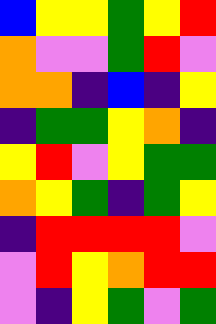[["blue", "yellow", "yellow", "green", "yellow", "red"], ["orange", "violet", "violet", "green", "red", "violet"], ["orange", "orange", "indigo", "blue", "indigo", "yellow"], ["indigo", "green", "green", "yellow", "orange", "indigo"], ["yellow", "red", "violet", "yellow", "green", "green"], ["orange", "yellow", "green", "indigo", "green", "yellow"], ["indigo", "red", "red", "red", "red", "violet"], ["violet", "red", "yellow", "orange", "red", "red"], ["violet", "indigo", "yellow", "green", "violet", "green"]]